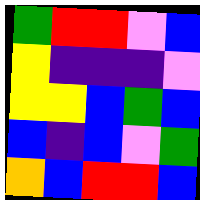[["green", "red", "red", "violet", "blue"], ["yellow", "indigo", "indigo", "indigo", "violet"], ["yellow", "yellow", "blue", "green", "blue"], ["blue", "indigo", "blue", "violet", "green"], ["orange", "blue", "red", "red", "blue"]]